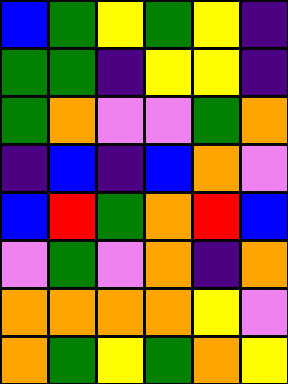[["blue", "green", "yellow", "green", "yellow", "indigo"], ["green", "green", "indigo", "yellow", "yellow", "indigo"], ["green", "orange", "violet", "violet", "green", "orange"], ["indigo", "blue", "indigo", "blue", "orange", "violet"], ["blue", "red", "green", "orange", "red", "blue"], ["violet", "green", "violet", "orange", "indigo", "orange"], ["orange", "orange", "orange", "orange", "yellow", "violet"], ["orange", "green", "yellow", "green", "orange", "yellow"]]